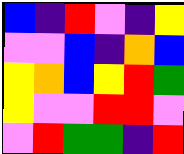[["blue", "indigo", "red", "violet", "indigo", "yellow"], ["violet", "violet", "blue", "indigo", "orange", "blue"], ["yellow", "orange", "blue", "yellow", "red", "green"], ["yellow", "violet", "violet", "red", "red", "violet"], ["violet", "red", "green", "green", "indigo", "red"]]